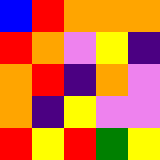[["blue", "red", "orange", "orange", "orange"], ["red", "orange", "violet", "yellow", "indigo"], ["orange", "red", "indigo", "orange", "violet"], ["orange", "indigo", "yellow", "violet", "violet"], ["red", "yellow", "red", "green", "yellow"]]